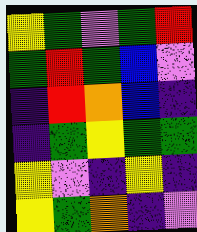[["yellow", "green", "violet", "green", "red"], ["green", "red", "green", "blue", "violet"], ["indigo", "red", "orange", "blue", "indigo"], ["indigo", "green", "yellow", "green", "green"], ["yellow", "violet", "indigo", "yellow", "indigo"], ["yellow", "green", "orange", "indigo", "violet"]]